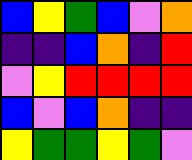[["blue", "yellow", "green", "blue", "violet", "orange"], ["indigo", "indigo", "blue", "orange", "indigo", "red"], ["violet", "yellow", "red", "red", "red", "red"], ["blue", "violet", "blue", "orange", "indigo", "indigo"], ["yellow", "green", "green", "yellow", "green", "violet"]]